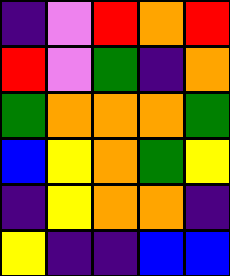[["indigo", "violet", "red", "orange", "red"], ["red", "violet", "green", "indigo", "orange"], ["green", "orange", "orange", "orange", "green"], ["blue", "yellow", "orange", "green", "yellow"], ["indigo", "yellow", "orange", "orange", "indigo"], ["yellow", "indigo", "indigo", "blue", "blue"]]